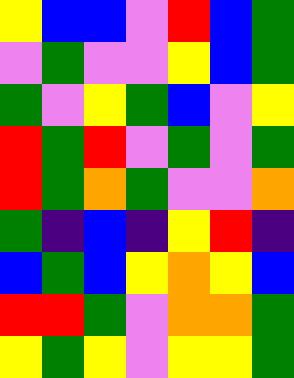[["yellow", "blue", "blue", "violet", "red", "blue", "green"], ["violet", "green", "violet", "violet", "yellow", "blue", "green"], ["green", "violet", "yellow", "green", "blue", "violet", "yellow"], ["red", "green", "red", "violet", "green", "violet", "green"], ["red", "green", "orange", "green", "violet", "violet", "orange"], ["green", "indigo", "blue", "indigo", "yellow", "red", "indigo"], ["blue", "green", "blue", "yellow", "orange", "yellow", "blue"], ["red", "red", "green", "violet", "orange", "orange", "green"], ["yellow", "green", "yellow", "violet", "yellow", "yellow", "green"]]